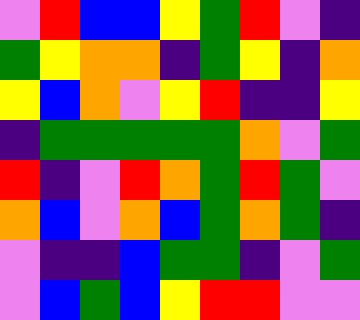[["violet", "red", "blue", "blue", "yellow", "green", "red", "violet", "indigo"], ["green", "yellow", "orange", "orange", "indigo", "green", "yellow", "indigo", "orange"], ["yellow", "blue", "orange", "violet", "yellow", "red", "indigo", "indigo", "yellow"], ["indigo", "green", "green", "green", "green", "green", "orange", "violet", "green"], ["red", "indigo", "violet", "red", "orange", "green", "red", "green", "violet"], ["orange", "blue", "violet", "orange", "blue", "green", "orange", "green", "indigo"], ["violet", "indigo", "indigo", "blue", "green", "green", "indigo", "violet", "green"], ["violet", "blue", "green", "blue", "yellow", "red", "red", "violet", "violet"]]